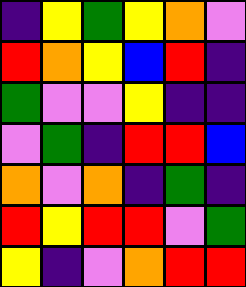[["indigo", "yellow", "green", "yellow", "orange", "violet"], ["red", "orange", "yellow", "blue", "red", "indigo"], ["green", "violet", "violet", "yellow", "indigo", "indigo"], ["violet", "green", "indigo", "red", "red", "blue"], ["orange", "violet", "orange", "indigo", "green", "indigo"], ["red", "yellow", "red", "red", "violet", "green"], ["yellow", "indigo", "violet", "orange", "red", "red"]]